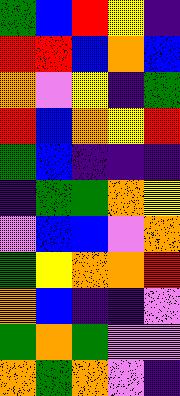[["green", "blue", "red", "yellow", "indigo"], ["red", "red", "blue", "orange", "blue"], ["orange", "violet", "yellow", "indigo", "green"], ["red", "blue", "orange", "yellow", "red"], ["green", "blue", "indigo", "indigo", "indigo"], ["indigo", "green", "green", "orange", "yellow"], ["violet", "blue", "blue", "violet", "orange"], ["green", "yellow", "orange", "orange", "red"], ["orange", "blue", "indigo", "indigo", "violet"], ["green", "orange", "green", "violet", "violet"], ["orange", "green", "orange", "violet", "indigo"]]